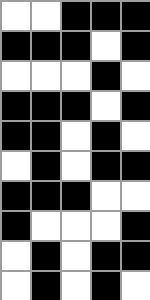[["white", "white", "black", "black", "black"], ["black", "black", "black", "white", "black"], ["white", "white", "white", "black", "white"], ["black", "black", "black", "white", "black"], ["black", "black", "white", "black", "white"], ["white", "black", "white", "black", "black"], ["black", "black", "black", "white", "white"], ["black", "white", "white", "white", "black"], ["white", "black", "white", "black", "black"], ["white", "black", "white", "black", "white"]]